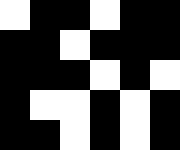[["white", "black", "black", "white", "black", "black"], ["black", "black", "white", "black", "black", "black"], ["black", "black", "black", "white", "black", "white"], ["black", "white", "white", "black", "white", "black"], ["black", "black", "white", "black", "white", "black"]]